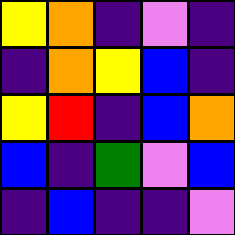[["yellow", "orange", "indigo", "violet", "indigo"], ["indigo", "orange", "yellow", "blue", "indigo"], ["yellow", "red", "indigo", "blue", "orange"], ["blue", "indigo", "green", "violet", "blue"], ["indigo", "blue", "indigo", "indigo", "violet"]]